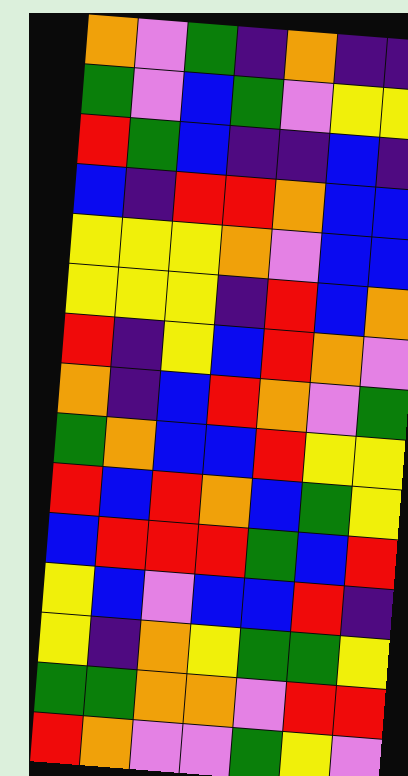[["orange", "violet", "green", "indigo", "orange", "indigo", "indigo"], ["green", "violet", "blue", "green", "violet", "yellow", "yellow"], ["red", "green", "blue", "indigo", "indigo", "blue", "indigo"], ["blue", "indigo", "red", "red", "orange", "blue", "blue"], ["yellow", "yellow", "yellow", "orange", "violet", "blue", "blue"], ["yellow", "yellow", "yellow", "indigo", "red", "blue", "orange"], ["red", "indigo", "yellow", "blue", "red", "orange", "violet"], ["orange", "indigo", "blue", "red", "orange", "violet", "green"], ["green", "orange", "blue", "blue", "red", "yellow", "yellow"], ["red", "blue", "red", "orange", "blue", "green", "yellow"], ["blue", "red", "red", "red", "green", "blue", "red"], ["yellow", "blue", "violet", "blue", "blue", "red", "indigo"], ["yellow", "indigo", "orange", "yellow", "green", "green", "yellow"], ["green", "green", "orange", "orange", "violet", "red", "red"], ["red", "orange", "violet", "violet", "green", "yellow", "violet"]]